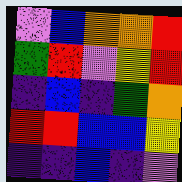[["violet", "blue", "orange", "orange", "red"], ["green", "red", "violet", "yellow", "red"], ["indigo", "blue", "indigo", "green", "orange"], ["red", "red", "blue", "blue", "yellow"], ["indigo", "indigo", "blue", "indigo", "violet"]]